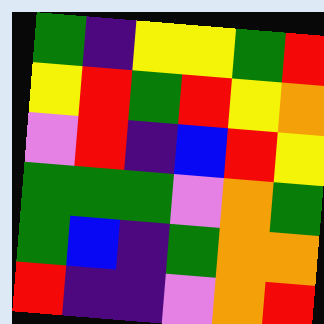[["green", "indigo", "yellow", "yellow", "green", "red"], ["yellow", "red", "green", "red", "yellow", "orange"], ["violet", "red", "indigo", "blue", "red", "yellow"], ["green", "green", "green", "violet", "orange", "green"], ["green", "blue", "indigo", "green", "orange", "orange"], ["red", "indigo", "indigo", "violet", "orange", "red"]]